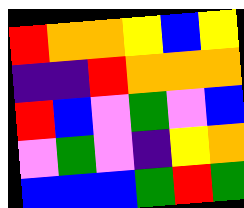[["red", "orange", "orange", "yellow", "blue", "yellow"], ["indigo", "indigo", "red", "orange", "orange", "orange"], ["red", "blue", "violet", "green", "violet", "blue"], ["violet", "green", "violet", "indigo", "yellow", "orange"], ["blue", "blue", "blue", "green", "red", "green"]]